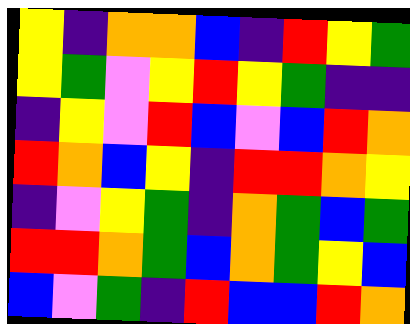[["yellow", "indigo", "orange", "orange", "blue", "indigo", "red", "yellow", "green"], ["yellow", "green", "violet", "yellow", "red", "yellow", "green", "indigo", "indigo"], ["indigo", "yellow", "violet", "red", "blue", "violet", "blue", "red", "orange"], ["red", "orange", "blue", "yellow", "indigo", "red", "red", "orange", "yellow"], ["indigo", "violet", "yellow", "green", "indigo", "orange", "green", "blue", "green"], ["red", "red", "orange", "green", "blue", "orange", "green", "yellow", "blue"], ["blue", "violet", "green", "indigo", "red", "blue", "blue", "red", "orange"]]